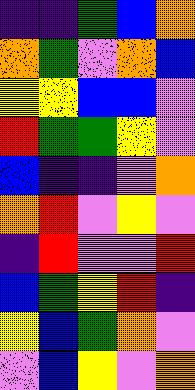[["indigo", "indigo", "green", "blue", "orange"], ["orange", "green", "violet", "orange", "blue"], ["yellow", "yellow", "blue", "blue", "violet"], ["red", "green", "green", "yellow", "violet"], ["blue", "indigo", "indigo", "violet", "orange"], ["orange", "red", "violet", "yellow", "violet"], ["indigo", "red", "violet", "violet", "red"], ["blue", "green", "yellow", "red", "indigo"], ["yellow", "blue", "green", "orange", "violet"], ["violet", "blue", "yellow", "violet", "orange"]]